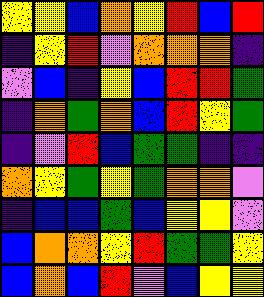[["yellow", "yellow", "blue", "orange", "yellow", "red", "blue", "red"], ["indigo", "yellow", "red", "violet", "orange", "orange", "orange", "indigo"], ["violet", "blue", "indigo", "yellow", "blue", "red", "red", "green"], ["indigo", "orange", "green", "orange", "blue", "red", "yellow", "green"], ["indigo", "violet", "red", "blue", "green", "green", "indigo", "indigo"], ["orange", "yellow", "green", "yellow", "green", "orange", "orange", "violet"], ["indigo", "blue", "blue", "green", "blue", "yellow", "yellow", "violet"], ["blue", "orange", "orange", "yellow", "red", "green", "green", "yellow"], ["blue", "orange", "blue", "red", "violet", "blue", "yellow", "yellow"]]